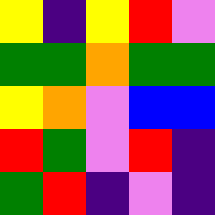[["yellow", "indigo", "yellow", "red", "violet"], ["green", "green", "orange", "green", "green"], ["yellow", "orange", "violet", "blue", "blue"], ["red", "green", "violet", "red", "indigo"], ["green", "red", "indigo", "violet", "indigo"]]